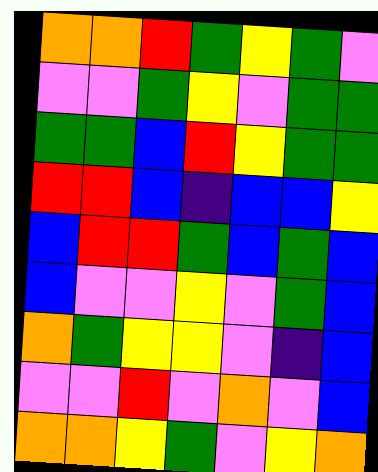[["orange", "orange", "red", "green", "yellow", "green", "violet"], ["violet", "violet", "green", "yellow", "violet", "green", "green"], ["green", "green", "blue", "red", "yellow", "green", "green"], ["red", "red", "blue", "indigo", "blue", "blue", "yellow"], ["blue", "red", "red", "green", "blue", "green", "blue"], ["blue", "violet", "violet", "yellow", "violet", "green", "blue"], ["orange", "green", "yellow", "yellow", "violet", "indigo", "blue"], ["violet", "violet", "red", "violet", "orange", "violet", "blue"], ["orange", "orange", "yellow", "green", "violet", "yellow", "orange"]]